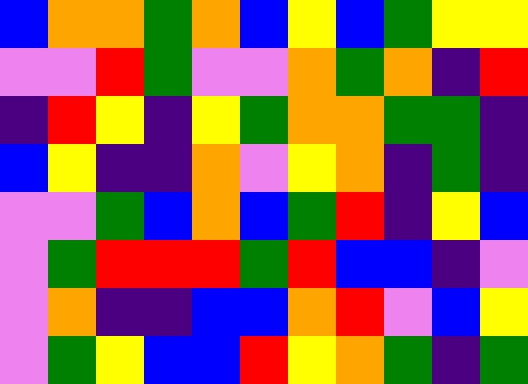[["blue", "orange", "orange", "green", "orange", "blue", "yellow", "blue", "green", "yellow", "yellow"], ["violet", "violet", "red", "green", "violet", "violet", "orange", "green", "orange", "indigo", "red"], ["indigo", "red", "yellow", "indigo", "yellow", "green", "orange", "orange", "green", "green", "indigo"], ["blue", "yellow", "indigo", "indigo", "orange", "violet", "yellow", "orange", "indigo", "green", "indigo"], ["violet", "violet", "green", "blue", "orange", "blue", "green", "red", "indigo", "yellow", "blue"], ["violet", "green", "red", "red", "red", "green", "red", "blue", "blue", "indigo", "violet"], ["violet", "orange", "indigo", "indigo", "blue", "blue", "orange", "red", "violet", "blue", "yellow"], ["violet", "green", "yellow", "blue", "blue", "red", "yellow", "orange", "green", "indigo", "green"]]